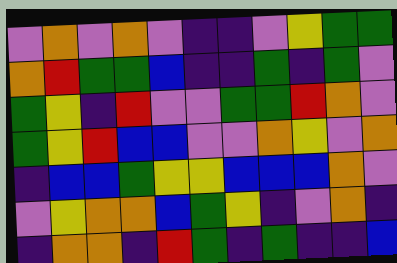[["violet", "orange", "violet", "orange", "violet", "indigo", "indigo", "violet", "yellow", "green", "green"], ["orange", "red", "green", "green", "blue", "indigo", "indigo", "green", "indigo", "green", "violet"], ["green", "yellow", "indigo", "red", "violet", "violet", "green", "green", "red", "orange", "violet"], ["green", "yellow", "red", "blue", "blue", "violet", "violet", "orange", "yellow", "violet", "orange"], ["indigo", "blue", "blue", "green", "yellow", "yellow", "blue", "blue", "blue", "orange", "violet"], ["violet", "yellow", "orange", "orange", "blue", "green", "yellow", "indigo", "violet", "orange", "indigo"], ["indigo", "orange", "orange", "indigo", "red", "green", "indigo", "green", "indigo", "indigo", "blue"]]